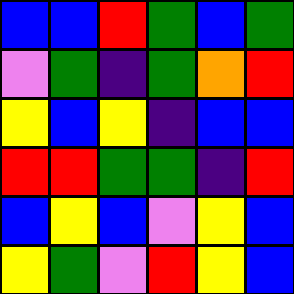[["blue", "blue", "red", "green", "blue", "green"], ["violet", "green", "indigo", "green", "orange", "red"], ["yellow", "blue", "yellow", "indigo", "blue", "blue"], ["red", "red", "green", "green", "indigo", "red"], ["blue", "yellow", "blue", "violet", "yellow", "blue"], ["yellow", "green", "violet", "red", "yellow", "blue"]]